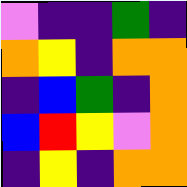[["violet", "indigo", "indigo", "green", "indigo"], ["orange", "yellow", "indigo", "orange", "orange"], ["indigo", "blue", "green", "indigo", "orange"], ["blue", "red", "yellow", "violet", "orange"], ["indigo", "yellow", "indigo", "orange", "orange"]]